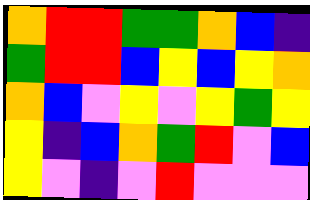[["orange", "red", "red", "green", "green", "orange", "blue", "indigo"], ["green", "red", "red", "blue", "yellow", "blue", "yellow", "orange"], ["orange", "blue", "violet", "yellow", "violet", "yellow", "green", "yellow"], ["yellow", "indigo", "blue", "orange", "green", "red", "violet", "blue"], ["yellow", "violet", "indigo", "violet", "red", "violet", "violet", "violet"]]